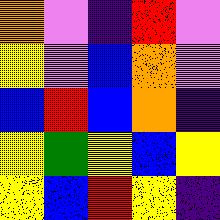[["orange", "violet", "indigo", "red", "violet"], ["yellow", "violet", "blue", "orange", "violet"], ["blue", "red", "blue", "orange", "indigo"], ["yellow", "green", "yellow", "blue", "yellow"], ["yellow", "blue", "red", "yellow", "indigo"]]